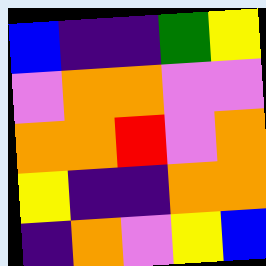[["blue", "indigo", "indigo", "green", "yellow"], ["violet", "orange", "orange", "violet", "violet"], ["orange", "orange", "red", "violet", "orange"], ["yellow", "indigo", "indigo", "orange", "orange"], ["indigo", "orange", "violet", "yellow", "blue"]]